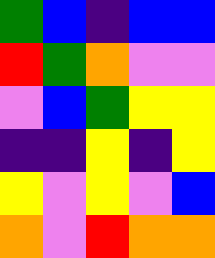[["green", "blue", "indigo", "blue", "blue"], ["red", "green", "orange", "violet", "violet"], ["violet", "blue", "green", "yellow", "yellow"], ["indigo", "indigo", "yellow", "indigo", "yellow"], ["yellow", "violet", "yellow", "violet", "blue"], ["orange", "violet", "red", "orange", "orange"]]